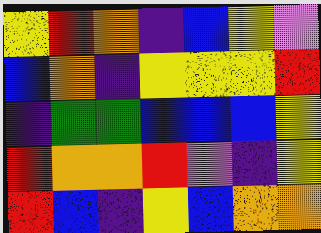[["yellow", "red", "orange", "indigo", "blue", "yellow", "violet"], ["blue", "orange", "indigo", "yellow", "yellow", "yellow", "red"], ["indigo", "green", "green", "blue", "blue", "blue", "yellow"], ["red", "orange", "orange", "red", "violet", "indigo", "yellow"], ["red", "blue", "indigo", "yellow", "blue", "orange", "orange"]]